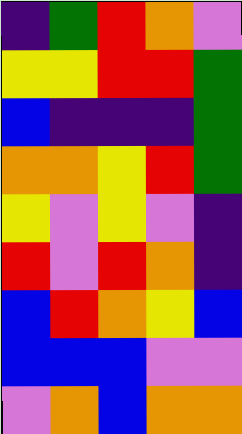[["indigo", "green", "red", "orange", "violet"], ["yellow", "yellow", "red", "red", "green"], ["blue", "indigo", "indigo", "indigo", "green"], ["orange", "orange", "yellow", "red", "green"], ["yellow", "violet", "yellow", "violet", "indigo"], ["red", "violet", "red", "orange", "indigo"], ["blue", "red", "orange", "yellow", "blue"], ["blue", "blue", "blue", "violet", "violet"], ["violet", "orange", "blue", "orange", "orange"]]